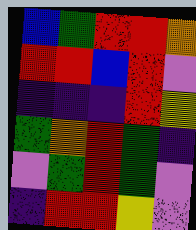[["blue", "green", "red", "red", "orange"], ["red", "red", "blue", "red", "violet"], ["indigo", "indigo", "indigo", "red", "yellow"], ["green", "orange", "red", "green", "indigo"], ["violet", "green", "red", "green", "violet"], ["indigo", "red", "red", "yellow", "violet"]]